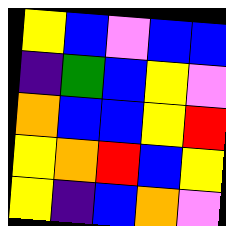[["yellow", "blue", "violet", "blue", "blue"], ["indigo", "green", "blue", "yellow", "violet"], ["orange", "blue", "blue", "yellow", "red"], ["yellow", "orange", "red", "blue", "yellow"], ["yellow", "indigo", "blue", "orange", "violet"]]